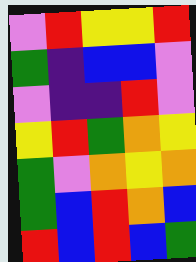[["violet", "red", "yellow", "yellow", "red"], ["green", "indigo", "blue", "blue", "violet"], ["violet", "indigo", "indigo", "red", "violet"], ["yellow", "red", "green", "orange", "yellow"], ["green", "violet", "orange", "yellow", "orange"], ["green", "blue", "red", "orange", "blue"], ["red", "blue", "red", "blue", "green"]]